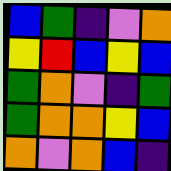[["blue", "green", "indigo", "violet", "orange"], ["yellow", "red", "blue", "yellow", "blue"], ["green", "orange", "violet", "indigo", "green"], ["green", "orange", "orange", "yellow", "blue"], ["orange", "violet", "orange", "blue", "indigo"]]